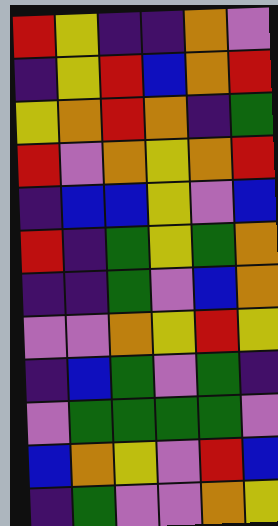[["red", "yellow", "indigo", "indigo", "orange", "violet"], ["indigo", "yellow", "red", "blue", "orange", "red"], ["yellow", "orange", "red", "orange", "indigo", "green"], ["red", "violet", "orange", "yellow", "orange", "red"], ["indigo", "blue", "blue", "yellow", "violet", "blue"], ["red", "indigo", "green", "yellow", "green", "orange"], ["indigo", "indigo", "green", "violet", "blue", "orange"], ["violet", "violet", "orange", "yellow", "red", "yellow"], ["indigo", "blue", "green", "violet", "green", "indigo"], ["violet", "green", "green", "green", "green", "violet"], ["blue", "orange", "yellow", "violet", "red", "blue"], ["indigo", "green", "violet", "violet", "orange", "yellow"]]